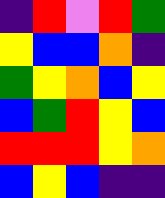[["indigo", "red", "violet", "red", "green"], ["yellow", "blue", "blue", "orange", "indigo"], ["green", "yellow", "orange", "blue", "yellow"], ["blue", "green", "red", "yellow", "blue"], ["red", "red", "red", "yellow", "orange"], ["blue", "yellow", "blue", "indigo", "indigo"]]